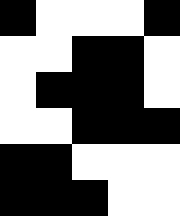[["black", "white", "white", "white", "black"], ["white", "white", "black", "black", "white"], ["white", "black", "black", "black", "white"], ["white", "white", "black", "black", "black"], ["black", "black", "white", "white", "white"], ["black", "black", "black", "white", "white"]]